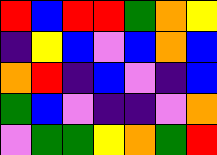[["red", "blue", "red", "red", "green", "orange", "yellow"], ["indigo", "yellow", "blue", "violet", "blue", "orange", "blue"], ["orange", "red", "indigo", "blue", "violet", "indigo", "blue"], ["green", "blue", "violet", "indigo", "indigo", "violet", "orange"], ["violet", "green", "green", "yellow", "orange", "green", "red"]]